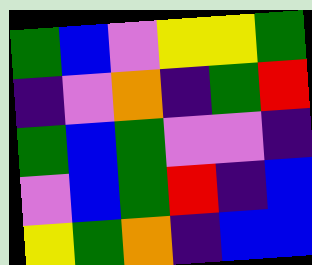[["green", "blue", "violet", "yellow", "yellow", "green"], ["indigo", "violet", "orange", "indigo", "green", "red"], ["green", "blue", "green", "violet", "violet", "indigo"], ["violet", "blue", "green", "red", "indigo", "blue"], ["yellow", "green", "orange", "indigo", "blue", "blue"]]